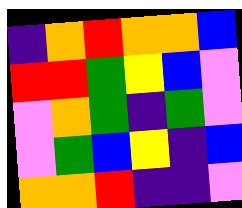[["indigo", "orange", "red", "orange", "orange", "blue"], ["red", "red", "green", "yellow", "blue", "violet"], ["violet", "orange", "green", "indigo", "green", "violet"], ["violet", "green", "blue", "yellow", "indigo", "blue"], ["orange", "orange", "red", "indigo", "indigo", "violet"]]